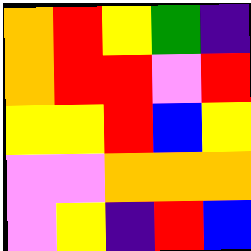[["orange", "red", "yellow", "green", "indigo"], ["orange", "red", "red", "violet", "red"], ["yellow", "yellow", "red", "blue", "yellow"], ["violet", "violet", "orange", "orange", "orange"], ["violet", "yellow", "indigo", "red", "blue"]]